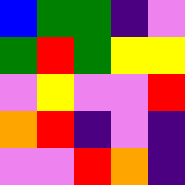[["blue", "green", "green", "indigo", "violet"], ["green", "red", "green", "yellow", "yellow"], ["violet", "yellow", "violet", "violet", "red"], ["orange", "red", "indigo", "violet", "indigo"], ["violet", "violet", "red", "orange", "indigo"]]